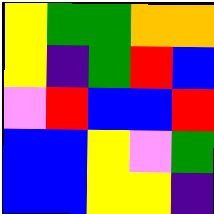[["yellow", "green", "green", "orange", "orange"], ["yellow", "indigo", "green", "red", "blue"], ["violet", "red", "blue", "blue", "red"], ["blue", "blue", "yellow", "violet", "green"], ["blue", "blue", "yellow", "yellow", "indigo"]]